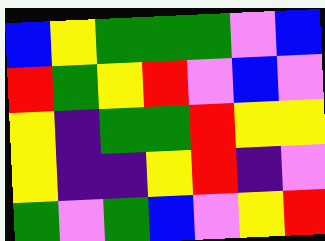[["blue", "yellow", "green", "green", "green", "violet", "blue"], ["red", "green", "yellow", "red", "violet", "blue", "violet"], ["yellow", "indigo", "green", "green", "red", "yellow", "yellow"], ["yellow", "indigo", "indigo", "yellow", "red", "indigo", "violet"], ["green", "violet", "green", "blue", "violet", "yellow", "red"]]